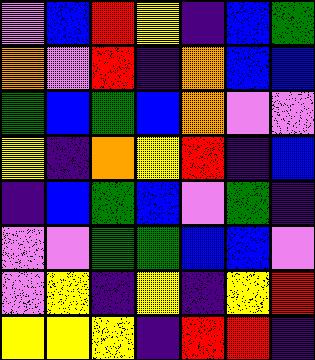[["violet", "blue", "red", "yellow", "indigo", "blue", "green"], ["orange", "violet", "red", "indigo", "orange", "blue", "blue"], ["green", "blue", "green", "blue", "orange", "violet", "violet"], ["yellow", "indigo", "orange", "yellow", "red", "indigo", "blue"], ["indigo", "blue", "green", "blue", "violet", "green", "indigo"], ["violet", "violet", "green", "green", "blue", "blue", "violet"], ["violet", "yellow", "indigo", "yellow", "indigo", "yellow", "red"], ["yellow", "yellow", "yellow", "indigo", "red", "red", "indigo"]]